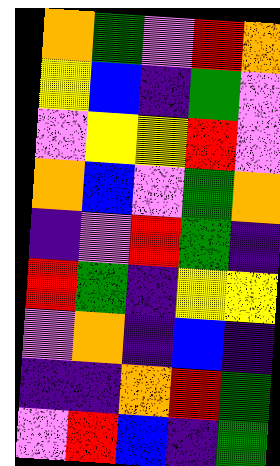[["orange", "green", "violet", "red", "orange"], ["yellow", "blue", "indigo", "green", "violet"], ["violet", "yellow", "yellow", "red", "violet"], ["orange", "blue", "violet", "green", "orange"], ["indigo", "violet", "red", "green", "indigo"], ["red", "green", "indigo", "yellow", "yellow"], ["violet", "orange", "indigo", "blue", "indigo"], ["indigo", "indigo", "orange", "red", "green"], ["violet", "red", "blue", "indigo", "green"]]